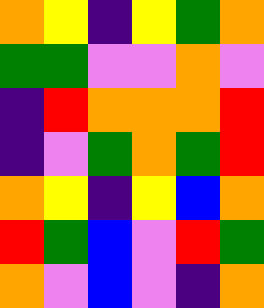[["orange", "yellow", "indigo", "yellow", "green", "orange"], ["green", "green", "violet", "violet", "orange", "violet"], ["indigo", "red", "orange", "orange", "orange", "red"], ["indigo", "violet", "green", "orange", "green", "red"], ["orange", "yellow", "indigo", "yellow", "blue", "orange"], ["red", "green", "blue", "violet", "red", "green"], ["orange", "violet", "blue", "violet", "indigo", "orange"]]